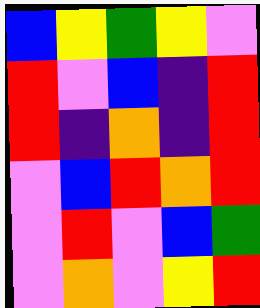[["blue", "yellow", "green", "yellow", "violet"], ["red", "violet", "blue", "indigo", "red"], ["red", "indigo", "orange", "indigo", "red"], ["violet", "blue", "red", "orange", "red"], ["violet", "red", "violet", "blue", "green"], ["violet", "orange", "violet", "yellow", "red"]]